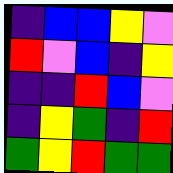[["indigo", "blue", "blue", "yellow", "violet"], ["red", "violet", "blue", "indigo", "yellow"], ["indigo", "indigo", "red", "blue", "violet"], ["indigo", "yellow", "green", "indigo", "red"], ["green", "yellow", "red", "green", "green"]]